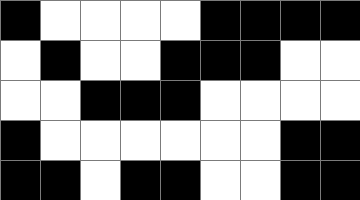[["black", "white", "white", "white", "white", "black", "black", "black", "black"], ["white", "black", "white", "white", "black", "black", "black", "white", "white"], ["white", "white", "black", "black", "black", "white", "white", "white", "white"], ["black", "white", "white", "white", "white", "white", "white", "black", "black"], ["black", "black", "white", "black", "black", "white", "white", "black", "black"]]